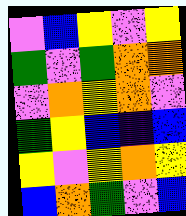[["violet", "blue", "yellow", "violet", "yellow"], ["green", "violet", "green", "orange", "orange"], ["violet", "orange", "yellow", "orange", "violet"], ["green", "yellow", "blue", "indigo", "blue"], ["yellow", "violet", "yellow", "orange", "yellow"], ["blue", "orange", "green", "violet", "blue"]]